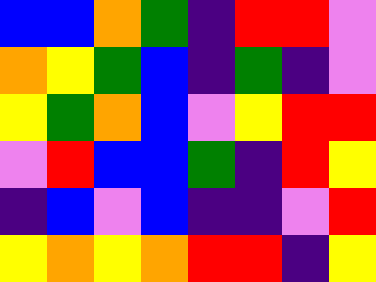[["blue", "blue", "orange", "green", "indigo", "red", "red", "violet"], ["orange", "yellow", "green", "blue", "indigo", "green", "indigo", "violet"], ["yellow", "green", "orange", "blue", "violet", "yellow", "red", "red"], ["violet", "red", "blue", "blue", "green", "indigo", "red", "yellow"], ["indigo", "blue", "violet", "blue", "indigo", "indigo", "violet", "red"], ["yellow", "orange", "yellow", "orange", "red", "red", "indigo", "yellow"]]